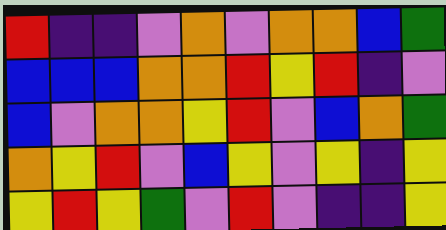[["red", "indigo", "indigo", "violet", "orange", "violet", "orange", "orange", "blue", "green"], ["blue", "blue", "blue", "orange", "orange", "red", "yellow", "red", "indigo", "violet"], ["blue", "violet", "orange", "orange", "yellow", "red", "violet", "blue", "orange", "green"], ["orange", "yellow", "red", "violet", "blue", "yellow", "violet", "yellow", "indigo", "yellow"], ["yellow", "red", "yellow", "green", "violet", "red", "violet", "indigo", "indigo", "yellow"]]